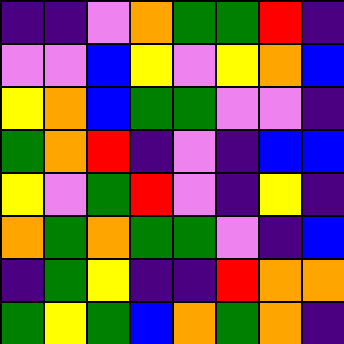[["indigo", "indigo", "violet", "orange", "green", "green", "red", "indigo"], ["violet", "violet", "blue", "yellow", "violet", "yellow", "orange", "blue"], ["yellow", "orange", "blue", "green", "green", "violet", "violet", "indigo"], ["green", "orange", "red", "indigo", "violet", "indigo", "blue", "blue"], ["yellow", "violet", "green", "red", "violet", "indigo", "yellow", "indigo"], ["orange", "green", "orange", "green", "green", "violet", "indigo", "blue"], ["indigo", "green", "yellow", "indigo", "indigo", "red", "orange", "orange"], ["green", "yellow", "green", "blue", "orange", "green", "orange", "indigo"]]